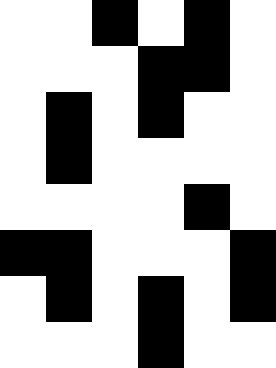[["white", "white", "black", "white", "black", "white"], ["white", "white", "white", "black", "black", "white"], ["white", "black", "white", "black", "white", "white"], ["white", "black", "white", "white", "white", "white"], ["white", "white", "white", "white", "black", "white"], ["black", "black", "white", "white", "white", "black"], ["white", "black", "white", "black", "white", "black"], ["white", "white", "white", "black", "white", "white"]]